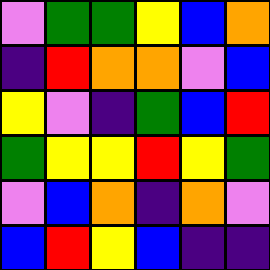[["violet", "green", "green", "yellow", "blue", "orange"], ["indigo", "red", "orange", "orange", "violet", "blue"], ["yellow", "violet", "indigo", "green", "blue", "red"], ["green", "yellow", "yellow", "red", "yellow", "green"], ["violet", "blue", "orange", "indigo", "orange", "violet"], ["blue", "red", "yellow", "blue", "indigo", "indigo"]]